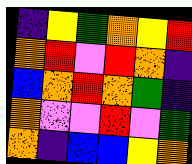[["indigo", "yellow", "green", "orange", "yellow", "red"], ["orange", "red", "violet", "red", "orange", "indigo"], ["blue", "orange", "red", "orange", "green", "indigo"], ["orange", "violet", "violet", "red", "violet", "green"], ["orange", "indigo", "blue", "blue", "yellow", "orange"]]